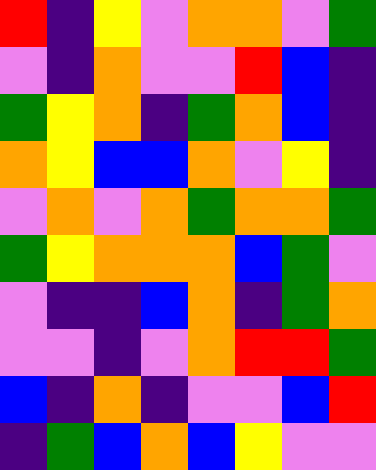[["red", "indigo", "yellow", "violet", "orange", "orange", "violet", "green"], ["violet", "indigo", "orange", "violet", "violet", "red", "blue", "indigo"], ["green", "yellow", "orange", "indigo", "green", "orange", "blue", "indigo"], ["orange", "yellow", "blue", "blue", "orange", "violet", "yellow", "indigo"], ["violet", "orange", "violet", "orange", "green", "orange", "orange", "green"], ["green", "yellow", "orange", "orange", "orange", "blue", "green", "violet"], ["violet", "indigo", "indigo", "blue", "orange", "indigo", "green", "orange"], ["violet", "violet", "indigo", "violet", "orange", "red", "red", "green"], ["blue", "indigo", "orange", "indigo", "violet", "violet", "blue", "red"], ["indigo", "green", "blue", "orange", "blue", "yellow", "violet", "violet"]]